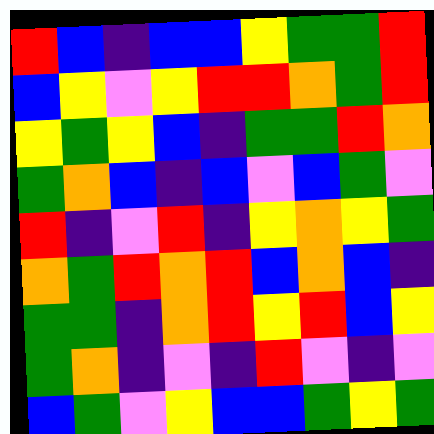[["red", "blue", "indigo", "blue", "blue", "yellow", "green", "green", "red"], ["blue", "yellow", "violet", "yellow", "red", "red", "orange", "green", "red"], ["yellow", "green", "yellow", "blue", "indigo", "green", "green", "red", "orange"], ["green", "orange", "blue", "indigo", "blue", "violet", "blue", "green", "violet"], ["red", "indigo", "violet", "red", "indigo", "yellow", "orange", "yellow", "green"], ["orange", "green", "red", "orange", "red", "blue", "orange", "blue", "indigo"], ["green", "green", "indigo", "orange", "red", "yellow", "red", "blue", "yellow"], ["green", "orange", "indigo", "violet", "indigo", "red", "violet", "indigo", "violet"], ["blue", "green", "violet", "yellow", "blue", "blue", "green", "yellow", "green"]]